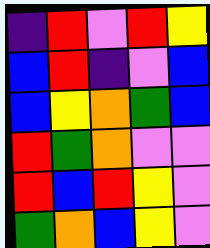[["indigo", "red", "violet", "red", "yellow"], ["blue", "red", "indigo", "violet", "blue"], ["blue", "yellow", "orange", "green", "blue"], ["red", "green", "orange", "violet", "violet"], ["red", "blue", "red", "yellow", "violet"], ["green", "orange", "blue", "yellow", "violet"]]